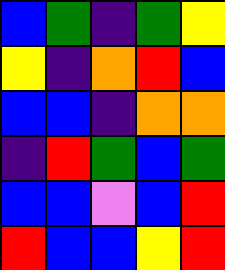[["blue", "green", "indigo", "green", "yellow"], ["yellow", "indigo", "orange", "red", "blue"], ["blue", "blue", "indigo", "orange", "orange"], ["indigo", "red", "green", "blue", "green"], ["blue", "blue", "violet", "blue", "red"], ["red", "blue", "blue", "yellow", "red"]]